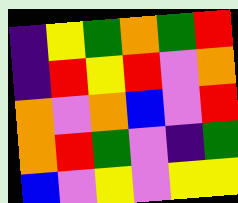[["indigo", "yellow", "green", "orange", "green", "red"], ["indigo", "red", "yellow", "red", "violet", "orange"], ["orange", "violet", "orange", "blue", "violet", "red"], ["orange", "red", "green", "violet", "indigo", "green"], ["blue", "violet", "yellow", "violet", "yellow", "yellow"]]